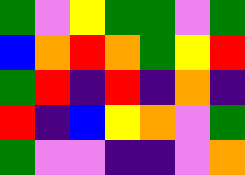[["green", "violet", "yellow", "green", "green", "violet", "green"], ["blue", "orange", "red", "orange", "green", "yellow", "red"], ["green", "red", "indigo", "red", "indigo", "orange", "indigo"], ["red", "indigo", "blue", "yellow", "orange", "violet", "green"], ["green", "violet", "violet", "indigo", "indigo", "violet", "orange"]]